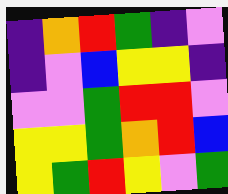[["indigo", "orange", "red", "green", "indigo", "violet"], ["indigo", "violet", "blue", "yellow", "yellow", "indigo"], ["violet", "violet", "green", "red", "red", "violet"], ["yellow", "yellow", "green", "orange", "red", "blue"], ["yellow", "green", "red", "yellow", "violet", "green"]]